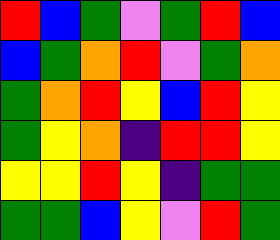[["red", "blue", "green", "violet", "green", "red", "blue"], ["blue", "green", "orange", "red", "violet", "green", "orange"], ["green", "orange", "red", "yellow", "blue", "red", "yellow"], ["green", "yellow", "orange", "indigo", "red", "red", "yellow"], ["yellow", "yellow", "red", "yellow", "indigo", "green", "green"], ["green", "green", "blue", "yellow", "violet", "red", "green"]]